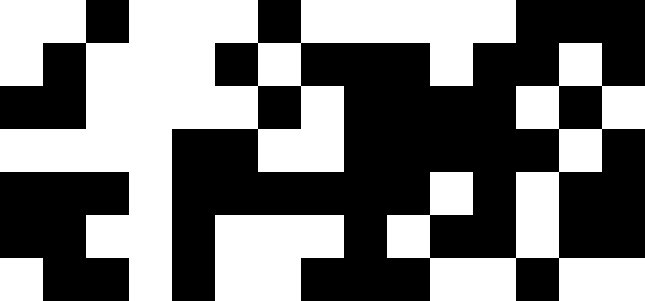[["white", "white", "black", "white", "white", "white", "black", "white", "white", "white", "white", "white", "black", "black", "black"], ["white", "black", "white", "white", "white", "black", "white", "black", "black", "black", "white", "black", "black", "white", "black"], ["black", "black", "white", "white", "white", "white", "black", "white", "black", "black", "black", "black", "white", "black", "white"], ["white", "white", "white", "white", "black", "black", "white", "white", "black", "black", "black", "black", "black", "white", "black"], ["black", "black", "black", "white", "black", "black", "black", "black", "black", "black", "white", "black", "white", "black", "black"], ["black", "black", "white", "white", "black", "white", "white", "white", "black", "white", "black", "black", "white", "black", "black"], ["white", "black", "black", "white", "black", "white", "white", "black", "black", "black", "white", "white", "black", "white", "white"]]